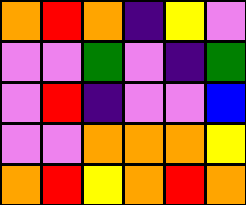[["orange", "red", "orange", "indigo", "yellow", "violet"], ["violet", "violet", "green", "violet", "indigo", "green"], ["violet", "red", "indigo", "violet", "violet", "blue"], ["violet", "violet", "orange", "orange", "orange", "yellow"], ["orange", "red", "yellow", "orange", "red", "orange"]]